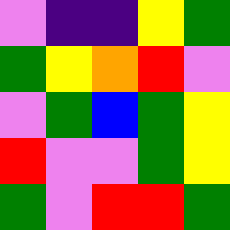[["violet", "indigo", "indigo", "yellow", "green"], ["green", "yellow", "orange", "red", "violet"], ["violet", "green", "blue", "green", "yellow"], ["red", "violet", "violet", "green", "yellow"], ["green", "violet", "red", "red", "green"]]